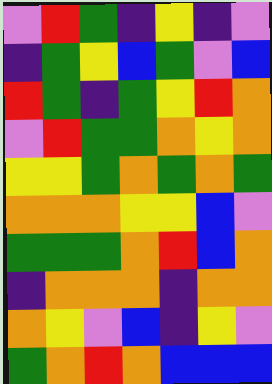[["violet", "red", "green", "indigo", "yellow", "indigo", "violet"], ["indigo", "green", "yellow", "blue", "green", "violet", "blue"], ["red", "green", "indigo", "green", "yellow", "red", "orange"], ["violet", "red", "green", "green", "orange", "yellow", "orange"], ["yellow", "yellow", "green", "orange", "green", "orange", "green"], ["orange", "orange", "orange", "yellow", "yellow", "blue", "violet"], ["green", "green", "green", "orange", "red", "blue", "orange"], ["indigo", "orange", "orange", "orange", "indigo", "orange", "orange"], ["orange", "yellow", "violet", "blue", "indigo", "yellow", "violet"], ["green", "orange", "red", "orange", "blue", "blue", "blue"]]